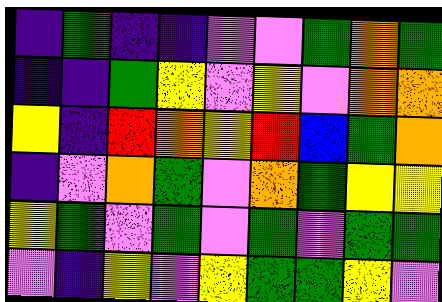[["indigo", "green", "indigo", "indigo", "violet", "violet", "green", "orange", "green"], ["indigo", "indigo", "green", "yellow", "violet", "yellow", "violet", "orange", "orange"], ["yellow", "indigo", "red", "orange", "yellow", "red", "blue", "green", "orange"], ["indigo", "violet", "orange", "green", "violet", "orange", "green", "yellow", "yellow"], ["yellow", "green", "violet", "green", "violet", "green", "violet", "green", "green"], ["violet", "indigo", "yellow", "violet", "yellow", "green", "green", "yellow", "violet"]]